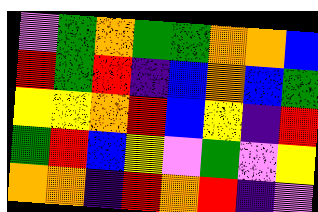[["violet", "green", "orange", "green", "green", "orange", "orange", "blue"], ["red", "green", "red", "indigo", "blue", "orange", "blue", "green"], ["yellow", "yellow", "orange", "red", "blue", "yellow", "indigo", "red"], ["green", "red", "blue", "yellow", "violet", "green", "violet", "yellow"], ["orange", "orange", "indigo", "red", "orange", "red", "indigo", "violet"]]